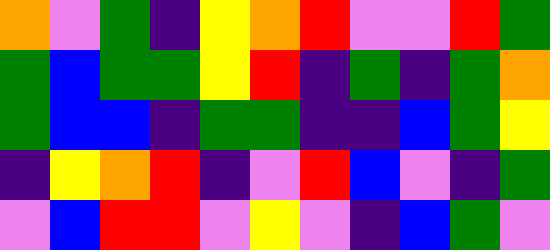[["orange", "violet", "green", "indigo", "yellow", "orange", "red", "violet", "violet", "red", "green"], ["green", "blue", "green", "green", "yellow", "red", "indigo", "green", "indigo", "green", "orange"], ["green", "blue", "blue", "indigo", "green", "green", "indigo", "indigo", "blue", "green", "yellow"], ["indigo", "yellow", "orange", "red", "indigo", "violet", "red", "blue", "violet", "indigo", "green"], ["violet", "blue", "red", "red", "violet", "yellow", "violet", "indigo", "blue", "green", "violet"]]